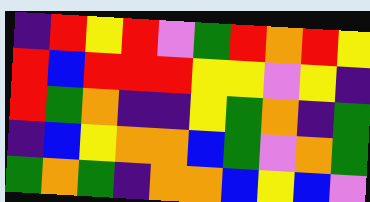[["indigo", "red", "yellow", "red", "violet", "green", "red", "orange", "red", "yellow"], ["red", "blue", "red", "red", "red", "yellow", "yellow", "violet", "yellow", "indigo"], ["red", "green", "orange", "indigo", "indigo", "yellow", "green", "orange", "indigo", "green"], ["indigo", "blue", "yellow", "orange", "orange", "blue", "green", "violet", "orange", "green"], ["green", "orange", "green", "indigo", "orange", "orange", "blue", "yellow", "blue", "violet"]]